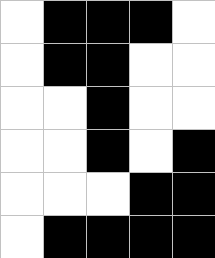[["white", "black", "black", "black", "white"], ["white", "black", "black", "white", "white"], ["white", "white", "black", "white", "white"], ["white", "white", "black", "white", "black"], ["white", "white", "white", "black", "black"], ["white", "black", "black", "black", "black"]]